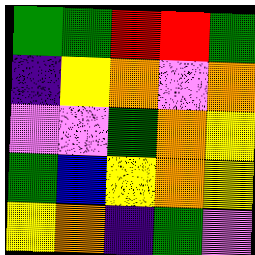[["green", "green", "red", "red", "green"], ["indigo", "yellow", "orange", "violet", "orange"], ["violet", "violet", "green", "orange", "yellow"], ["green", "blue", "yellow", "orange", "yellow"], ["yellow", "orange", "indigo", "green", "violet"]]